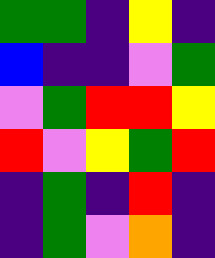[["green", "green", "indigo", "yellow", "indigo"], ["blue", "indigo", "indigo", "violet", "green"], ["violet", "green", "red", "red", "yellow"], ["red", "violet", "yellow", "green", "red"], ["indigo", "green", "indigo", "red", "indigo"], ["indigo", "green", "violet", "orange", "indigo"]]